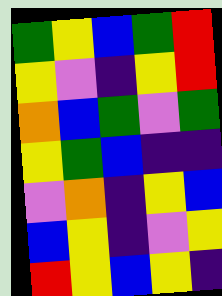[["green", "yellow", "blue", "green", "red"], ["yellow", "violet", "indigo", "yellow", "red"], ["orange", "blue", "green", "violet", "green"], ["yellow", "green", "blue", "indigo", "indigo"], ["violet", "orange", "indigo", "yellow", "blue"], ["blue", "yellow", "indigo", "violet", "yellow"], ["red", "yellow", "blue", "yellow", "indigo"]]